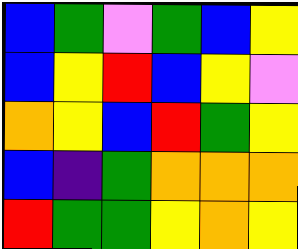[["blue", "green", "violet", "green", "blue", "yellow"], ["blue", "yellow", "red", "blue", "yellow", "violet"], ["orange", "yellow", "blue", "red", "green", "yellow"], ["blue", "indigo", "green", "orange", "orange", "orange"], ["red", "green", "green", "yellow", "orange", "yellow"]]